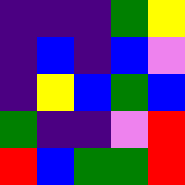[["indigo", "indigo", "indigo", "green", "yellow"], ["indigo", "blue", "indigo", "blue", "violet"], ["indigo", "yellow", "blue", "green", "blue"], ["green", "indigo", "indigo", "violet", "red"], ["red", "blue", "green", "green", "red"]]